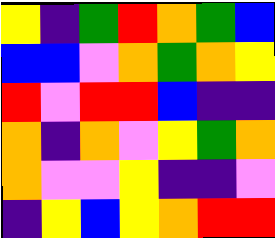[["yellow", "indigo", "green", "red", "orange", "green", "blue"], ["blue", "blue", "violet", "orange", "green", "orange", "yellow"], ["red", "violet", "red", "red", "blue", "indigo", "indigo"], ["orange", "indigo", "orange", "violet", "yellow", "green", "orange"], ["orange", "violet", "violet", "yellow", "indigo", "indigo", "violet"], ["indigo", "yellow", "blue", "yellow", "orange", "red", "red"]]